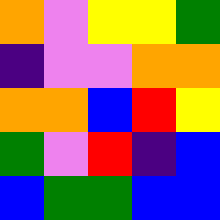[["orange", "violet", "yellow", "yellow", "green"], ["indigo", "violet", "violet", "orange", "orange"], ["orange", "orange", "blue", "red", "yellow"], ["green", "violet", "red", "indigo", "blue"], ["blue", "green", "green", "blue", "blue"]]